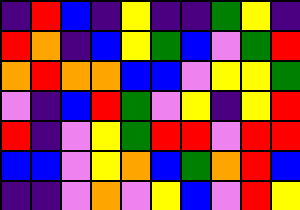[["indigo", "red", "blue", "indigo", "yellow", "indigo", "indigo", "green", "yellow", "indigo"], ["red", "orange", "indigo", "blue", "yellow", "green", "blue", "violet", "green", "red"], ["orange", "red", "orange", "orange", "blue", "blue", "violet", "yellow", "yellow", "green"], ["violet", "indigo", "blue", "red", "green", "violet", "yellow", "indigo", "yellow", "red"], ["red", "indigo", "violet", "yellow", "green", "red", "red", "violet", "red", "red"], ["blue", "blue", "violet", "yellow", "orange", "blue", "green", "orange", "red", "blue"], ["indigo", "indigo", "violet", "orange", "violet", "yellow", "blue", "violet", "red", "yellow"]]